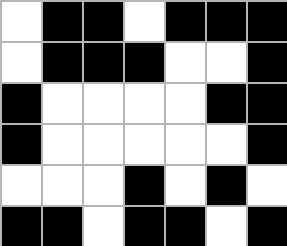[["white", "black", "black", "white", "black", "black", "black"], ["white", "black", "black", "black", "white", "white", "black"], ["black", "white", "white", "white", "white", "black", "black"], ["black", "white", "white", "white", "white", "white", "black"], ["white", "white", "white", "black", "white", "black", "white"], ["black", "black", "white", "black", "black", "white", "black"]]